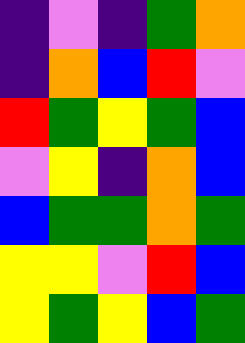[["indigo", "violet", "indigo", "green", "orange"], ["indigo", "orange", "blue", "red", "violet"], ["red", "green", "yellow", "green", "blue"], ["violet", "yellow", "indigo", "orange", "blue"], ["blue", "green", "green", "orange", "green"], ["yellow", "yellow", "violet", "red", "blue"], ["yellow", "green", "yellow", "blue", "green"]]